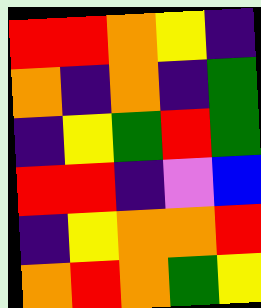[["red", "red", "orange", "yellow", "indigo"], ["orange", "indigo", "orange", "indigo", "green"], ["indigo", "yellow", "green", "red", "green"], ["red", "red", "indigo", "violet", "blue"], ["indigo", "yellow", "orange", "orange", "red"], ["orange", "red", "orange", "green", "yellow"]]